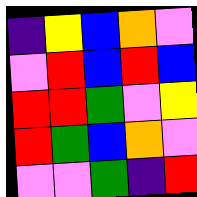[["indigo", "yellow", "blue", "orange", "violet"], ["violet", "red", "blue", "red", "blue"], ["red", "red", "green", "violet", "yellow"], ["red", "green", "blue", "orange", "violet"], ["violet", "violet", "green", "indigo", "red"]]